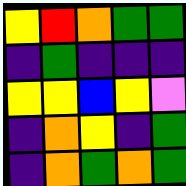[["yellow", "red", "orange", "green", "green"], ["indigo", "green", "indigo", "indigo", "indigo"], ["yellow", "yellow", "blue", "yellow", "violet"], ["indigo", "orange", "yellow", "indigo", "green"], ["indigo", "orange", "green", "orange", "green"]]